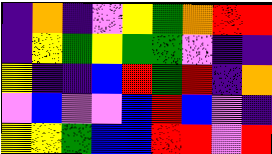[["indigo", "orange", "indigo", "violet", "yellow", "green", "orange", "red", "red"], ["indigo", "yellow", "green", "yellow", "green", "green", "violet", "indigo", "indigo"], ["yellow", "indigo", "indigo", "blue", "red", "green", "red", "indigo", "orange"], ["violet", "blue", "violet", "violet", "blue", "red", "blue", "violet", "indigo"], ["yellow", "yellow", "green", "blue", "blue", "red", "red", "violet", "red"]]